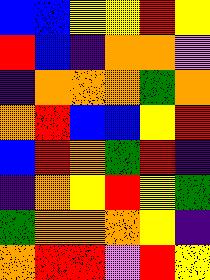[["blue", "blue", "yellow", "yellow", "red", "yellow"], ["red", "blue", "indigo", "orange", "orange", "violet"], ["indigo", "orange", "orange", "orange", "green", "orange"], ["orange", "red", "blue", "blue", "yellow", "red"], ["blue", "red", "orange", "green", "red", "indigo"], ["indigo", "orange", "yellow", "red", "yellow", "green"], ["green", "orange", "orange", "orange", "yellow", "indigo"], ["orange", "red", "red", "violet", "red", "yellow"]]